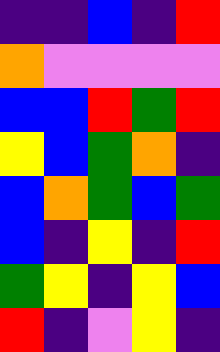[["indigo", "indigo", "blue", "indigo", "red"], ["orange", "violet", "violet", "violet", "violet"], ["blue", "blue", "red", "green", "red"], ["yellow", "blue", "green", "orange", "indigo"], ["blue", "orange", "green", "blue", "green"], ["blue", "indigo", "yellow", "indigo", "red"], ["green", "yellow", "indigo", "yellow", "blue"], ["red", "indigo", "violet", "yellow", "indigo"]]